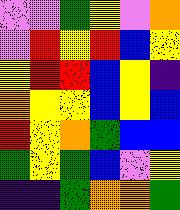[["violet", "violet", "green", "yellow", "violet", "orange"], ["violet", "red", "yellow", "red", "blue", "yellow"], ["yellow", "red", "red", "blue", "yellow", "indigo"], ["orange", "yellow", "yellow", "blue", "yellow", "blue"], ["red", "yellow", "orange", "green", "blue", "blue"], ["green", "yellow", "green", "blue", "violet", "yellow"], ["indigo", "indigo", "green", "orange", "orange", "green"]]